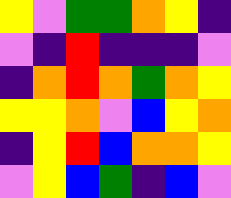[["yellow", "violet", "green", "green", "orange", "yellow", "indigo"], ["violet", "indigo", "red", "indigo", "indigo", "indigo", "violet"], ["indigo", "orange", "red", "orange", "green", "orange", "yellow"], ["yellow", "yellow", "orange", "violet", "blue", "yellow", "orange"], ["indigo", "yellow", "red", "blue", "orange", "orange", "yellow"], ["violet", "yellow", "blue", "green", "indigo", "blue", "violet"]]